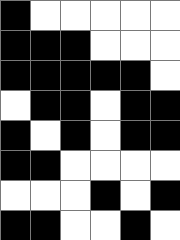[["black", "white", "white", "white", "white", "white"], ["black", "black", "black", "white", "white", "white"], ["black", "black", "black", "black", "black", "white"], ["white", "black", "black", "white", "black", "black"], ["black", "white", "black", "white", "black", "black"], ["black", "black", "white", "white", "white", "white"], ["white", "white", "white", "black", "white", "black"], ["black", "black", "white", "white", "black", "white"]]